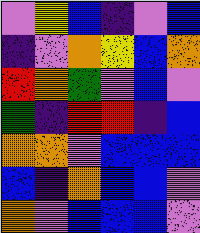[["violet", "yellow", "blue", "indigo", "violet", "blue"], ["indigo", "violet", "orange", "yellow", "blue", "orange"], ["red", "orange", "green", "violet", "blue", "violet"], ["green", "indigo", "red", "red", "indigo", "blue"], ["orange", "orange", "violet", "blue", "blue", "blue"], ["blue", "indigo", "orange", "blue", "blue", "violet"], ["orange", "violet", "blue", "blue", "blue", "violet"]]